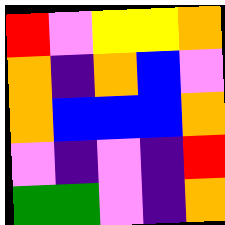[["red", "violet", "yellow", "yellow", "orange"], ["orange", "indigo", "orange", "blue", "violet"], ["orange", "blue", "blue", "blue", "orange"], ["violet", "indigo", "violet", "indigo", "red"], ["green", "green", "violet", "indigo", "orange"]]